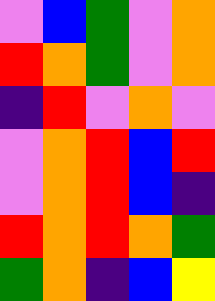[["violet", "blue", "green", "violet", "orange"], ["red", "orange", "green", "violet", "orange"], ["indigo", "red", "violet", "orange", "violet"], ["violet", "orange", "red", "blue", "red"], ["violet", "orange", "red", "blue", "indigo"], ["red", "orange", "red", "orange", "green"], ["green", "orange", "indigo", "blue", "yellow"]]